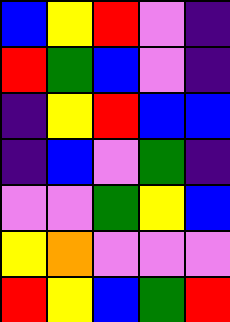[["blue", "yellow", "red", "violet", "indigo"], ["red", "green", "blue", "violet", "indigo"], ["indigo", "yellow", "red", "blue", "blue"], ["indigo", "blue", "violet", "green", "indigo"], ["violet", "violet", "green", "yellow", "blue"], ["yellow", "orange", "violet", "violet", "violet"], ["red", "yellow", "blue", "green", "red"]]